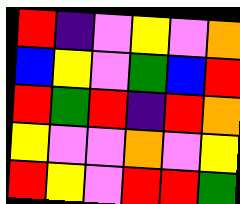[["red", "indigo", "violet", "yellow", "violet", "orange"], ["blue", "yellow", "violet", "green", "blue", "red"], ["red", "green", "red", "indigo", "red", "orange"], ["yellow", "violet", "violet", "orange", "violet", "yellow"], ["red", "yellow", "violet", "red", "red", "green"]]